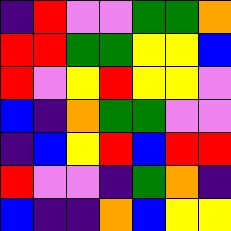[["indigo", "red", "violet", "violet", "green", "green", "orange"], ["red", "red", "green", "green", "yellow", "yellow", "blue"], ["red", "violet", "yellow", "red", "yellow", "yellow", "violet"], ["blue", "indigo", "orange", "green", "green", "violet", "violet"], ["indigo", "blue", "yellow", "red", "blue", "red", "red"], ["red", "violet", "violet", "indigo", "green", "orange", "indigo"], ["blue", "indigo", "indigo", "orange", "blue", "yellow", "yellow"]]